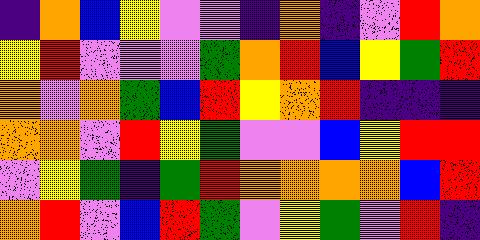[["indigo", "orange", "blue", "yellow", "violet", "violet", "indigo", "orange", "indigo", "violet", "red", "orange"], ["yellow", "red", "violet", "violet", "violet", "green", "orange", "red", "blue", "yellow", "green", "red"], ["orange", "violet", "orange", "green", "blue", "red", "yellow", "orange", "red", "indigo", "indigo", "indigo"], ["orange", "orange", "violet", "red", "yellow", "green", "violet", "violet", "blue", "yellow", "red", "red"], ["violet", "yellow", "green", "indigo", "green", "red", "orange", "orange", "orange", "orange", "blue", "red"], ["orange", "red", "violet", "blue", "red", "green", "violet", "yellow", "green", "violet", "red", "indigo"]]